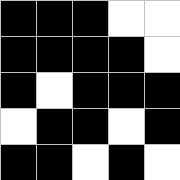[["black", "black", "black", "white", "white"], ["black", "black", "black", "black", "white"], ["black", "white", "black", "black", "black"], ["white", "black", "black", "white", "black"], ["black", "black", "white", "black", "white"]]